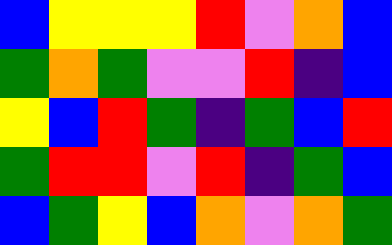[["blue", "yellow", "yellow", "yellow", "red", "violet", "orange", "blue"], ["green", "orange", "green", "violet", "violet", "red", "indigo", "blue"], ["yellow", "blue", "red", "green", "indigo", "green", "blue", "red"], ["green", "red", "red", "violet", "red", "indigo", "green", "blue"], ["blue", "green", "yellow", "blue", "orange", "violet", "orange", "green"]]